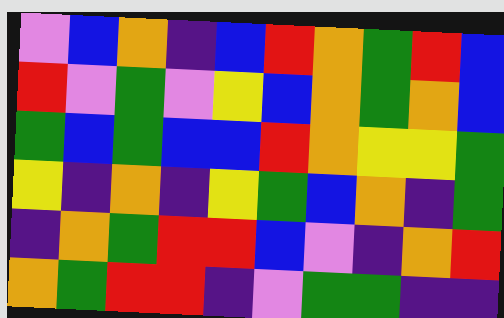[["violet", "blue", "orange", "indigo", "blue", "red", "orange", "green", "red", "blue"], ["red", "violet", "green", "violet", "yellow", "blue", "orange", "green", "orange", "blue"], ["green", "blue", "green", "blue", "blue", "red", "orange", "yellow", "yellow", "green"], ["yellow", "indigo", "orange", "indigo", "yellow", "green", "blue", "orange", "indigo", "green"], ["indigo", "orange", "green", "red", "red", "blue", "violet", "indigo", "orange", "red"], ["orange", "green", "red", "red", "indigo", "violet", "green", "green", "indigo", "indigo"]]